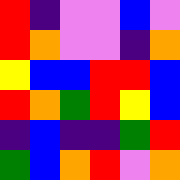[["red", "indigo", "violet", "violet", "blue", "violet"], ["red", "orange", "violet", "violet", "indigo", "orange"], ["yellow", "blue", "blue", "red", "red", "blue"], ["red", "orange", "green", "red", "yellow", "blue"], ["indigo", "blue", "indigo", "indigo", "green", "red"], ["green", "blue", "orange", "red", "violet", "orange"]]